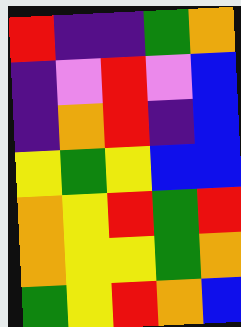[["red", "indigo", "indigo", "green", "orange"], ["indigo", "violet", "red", "violet", "blue"], ["indigo", "orange", "red", "indigo", "blue"], ["yellow", "green", "yellow", "blue", "blue"], ["orange", "yellow", "red", "green", "red"], ["orange", "yellow", "yellow", "green", "orange"], ["green", "yellow", "red", "orange", "blue"]]